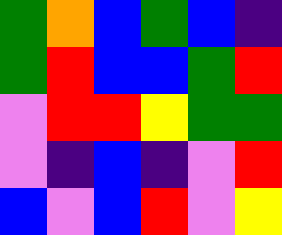[["green", "orange", "blue", "green", "blue", "indigo"], ["green", "red", "blue", "blue", "green", "red"], ["violet", "red", "red", "yellow", "green", "green"], ["violet", "indigo", "blue", "indigo", "violet", "red"], ["blue", "violet", "blue", "red", "violet", "yellow"]]